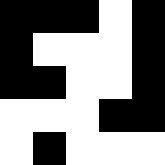[["black", "black", "black", "white", "black"], ["black", "white", "white", "white", "black"], ["black", "black", "white", "white", "black"], ["white", "white", "white", "black", "black"], ["white", "black", "white", "white", "white"]]